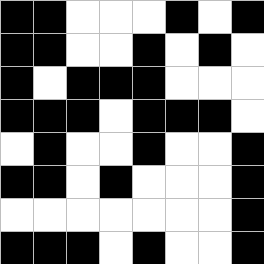[["black", "black", "white", "white", "white", "black", "white", "black"], ["black", "black", "white", "white", "black", "white", "black", "white"], ["black", "white", "black", "black", "black", "white", "white", "white"], ["black", "black", "black", "white", "black", "black", "black", "white"], ["white", "black", "white", "white", "black", "white", "white", "black"], ["black", "black", "white", "black", "white", "white", "white", "black"], ["white", "white", "white", "white", "white", "white", "white", "black"], ["black", "black", "black", "white", "black", "white", "white", "black"]]